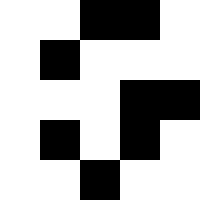[["white", "white", "black", "black", "white"], ["white", "black", "white", "white", "white"], ["white", "white", "white", "black", "black"], ["white", "black", "white", "black", "white"], ["white", "white", "black", "white", "white"]]